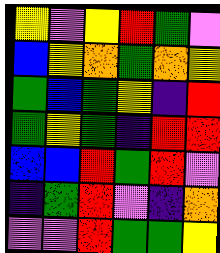[["yellow", "violet", "yellow", "red", "green", "violet"], ["blue", "yellow", "orange", "green", "orange", "yellow"], ["green", "blue", "green", "yellow", "indigo", "red"], ["green", "yellow", "green", "indigo", "red", "red"], ["blue", "blue", "red", "green", "red", "violet"], ["indigo", "green", "red", "violet", "indigo", "orange"], ["violet", "violet", "red", "green", "green", "yellow"]]